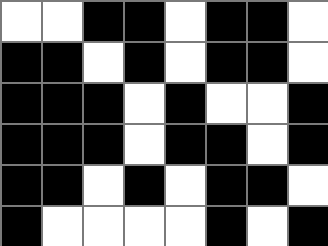[["white", "white", "black", "black", "white", "black", "black", "white"], ["black", "black", "white", "black", "white", "black", "black", "white"], ["black", "black", "black", "white", "black", "white", "white", "black"], ["black", "black", "black", "white", "black", "black", "white", "black"], ["black", "black", "white", "black", "white", "black", "black", "white"], ["black", "white", "white", "white", "white", "black", "white", "black"]]